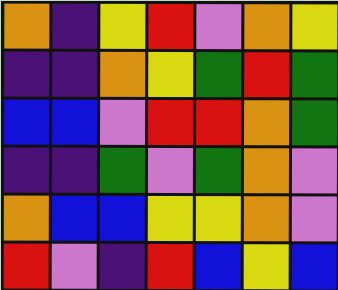[["orange", "indigo", "yellow", "red", "violet", "orange", "yellow"], ["indigo", "indigo", "orange", "yellow", "green", "red", "green"], ["blue", "blue", "violet", "red", "red", "orange", "green"], ["indigo", "indigo", "green", "violet", "green", "orange", "violet"], ["orange", "blue", "blue", "yellow", "yellow", "orange", "violet"], ["red", "violet", "indigo", "red", "blue", "yellow", "blue"]]